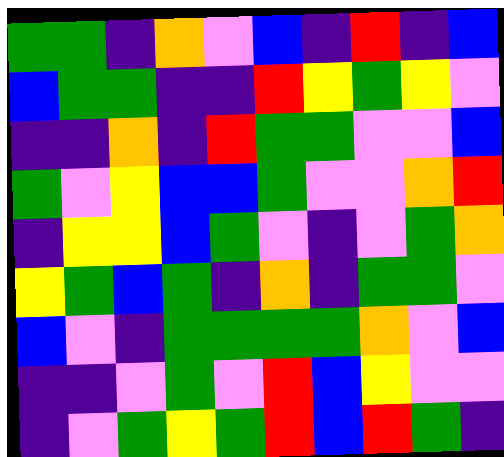[["green", "green", "indigo", "orange", "violet", "blue", "indigo", "red", "indigo", "blue"], ["blue", "green", "green", "indigo", "indigo", "red", "yellow", "green", "yellow", "violet"], ["indigo", "indigo", "orange", "indigo", "red", "green", "green", "violet", "violet", "blue"], ["green", "violet", "yellow", "blue", "blue", "green", "violet", "violet", "orange", "red"], ["indigo", "yellow", "yellow", "blue", "green", "violet", "indigo", "violet", "green", "orange"], ["yellow", "green", "blue", "green", "indigo", "orange", "indigo", "green", "green", "violet"], ["blue", "violet", "indigo", "green", "green", "green", "green", "orange", "violet", "blue"], ["indigo", "indigo", "violet", "green", "violet", "red", "blue", "yellow", "violet", "violet"], ["indigo", "violet", "green", "yellow", "green", "red", "blue", "red", "green", "indigo"]]